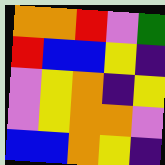[["orange", "orange", "red", "violet", "green"], ["red", "blue", "blue", "yellow", "indigo"], ["violet", "yellow", "orange", "indigo", "yellow"], ["violet", "yellow", "orange", "orange", "violet"], ["blue", "blue", "orange", "yellow", "indigo"]]